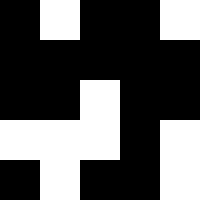[["black", "white", "black", "black", "white"], ["black", "black", "black", "black", "black"], ["black", "black", "white", "black", "black"], ["white", "white", "white", "black", "white"], ["black", "white", "black", "black", "white"]]